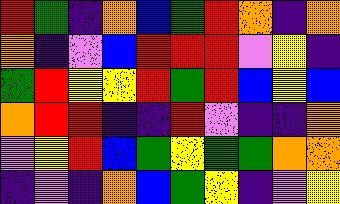[["red", "green", "indigo", "orange", "blue", "green", "red", "orange", "indigo", "orange"], ["orange", "indigo", "violet", "blue", "red", "red", "red", "violet", "yellow", "indigo"], ["green", "red", "yellow", "yellow", "red", "green", "red", "blue", "yellow", "blue"], ["orange", "red", "red", "indigo", "indigo", "red", "violet", "indigo", "indigo", "orange"], ["violet", "yellow", "red", "blue", "green", "yellow", "green", "green", "orange", "orange"], ["indigo", "violet", "indigo", "orange", "blue", "green", "yellow", "indigo", "violet", "yellow"]]